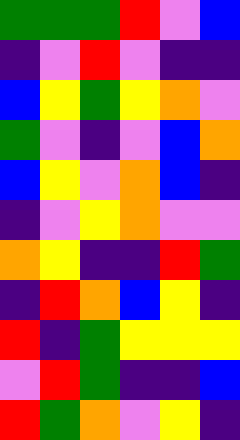[["green", "green", "green", "red", "violet", "blue"], ["indigo", "violet", "red", "violet", "indigo", "indigo"], ["blue", "yellow", "green", "yellow", "orange", "violet"], ["green", "violet", "indigo", "violet", "blue", "orange"], ["blue", "yellow", "violet", "orange", "blue", "indigo"], ["indigo", "violet", "yellow", "orange", "violet", "violet"], ["orange", "yellow", "indigo", "indigo", "red", "green"], ["indigo", "red", "orange", "blue", "yellow", "indigo"], ["red", "indigo", "green", "yellow", "yellow", "yellow"], ["violet", "red", "green", "indigo", "indigo", "blue"], ["red", "green", "orange", "violet", "yellow", "indigo"]]